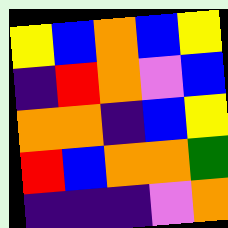[["yellow", "blue", "orange", "blue", "yellow"], ["indigo", "red", "orange", "violet", "blue"], ["orange", "orange", "indigo", "blue", "yellow"], ["red", "blue", "orange", "orange", "green"], ["indigo", "indigo", "indigo", "violet", "orange"]]